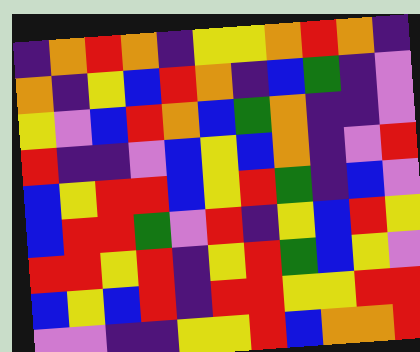[["indigo", "orange", "red", "orange", "indigo", "yellow", "yellow", "orange", "red", "orange", "indigo"], ["orange", "indigo", "yellow", "blue", "red", "orange", "indigo", "blue", "green", "indigo", "violet"], ["yellow", "violet", "blue", "red", "orange", "blue", "green", "orange", "indigo", "indigo", "violet"], ["red", "indigo", "indigo", "violet", "blue", "yellow", "blue", "orange", "indigo", "violet", "red"], ["blue", "yellow", "red", "red", "blue", "yellow", "red", "green", "indigo", "blue", "violet"], ["blue", "red", "red", "green", "violet", "red", "indigo", "yellow", "blue", "red", "yellow"], ["red", "red", "yellow", "red", "indigo", "yellow", "red", "green", "blue", "yellow", "violet"], ["blue", "yellow", "blue", "red", "indigo", "red", "red", "yellow", "yellow", "red", "red"], ["violet", "violet", "indigo", "indigo", "yellow", "yellow", "red", "blue", "orange", "orange", "red"]]